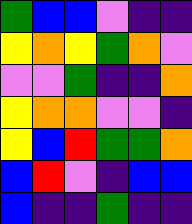[["green", "blue", "blue", "violet", "indigo", "indigo"], ["yellow", "orange", "yellow", "green", "orange", "violet"], ["violet", "violet", "green", "indigo", "indigo", "orange"], ["yellow", "orange", "orange", "violet", "violet", "indigo"], ["yellow", "blue", "red", "green", "green", "orange"], ["blue", "red", "violet", "indigo", "blue", "blue"], ["blue", "indigo", "indigo", "green", "indigo", "indigo"]]